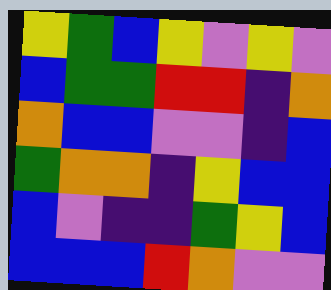[["yellow", "green", "blue", "yellow", "violet", "yellow", "violet"], ["blue", "green", "green", "red", "red", "indigo", "orange"], ["orange", "blue", "blue", "violet", "violet", "indigo", "blue"], ["green", "orange", "orange", "indigo", "yellow", "blue", "blue"], ["blue", "violet", "indigo", "indigo", "green", "yellow", "blue"], ["blue", "blue", "blue", "red", "orange", "violet", "violet"]]